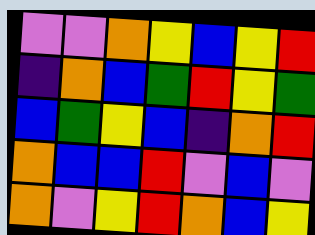[["violet", "violet", "orange", "yellow", "blue", "yellow", "red"], ["indigo", "orange", "blue", "green", "red", "yellow", "green"], ["blue", "green", "yellow", "blue", "indigo", "orange", "red"], ["orange", "blue", "blue", "red", "violet", "blue", "violet"], ["orange", "violet", "yellow", "red", "orange", "blue", "yellow"]]